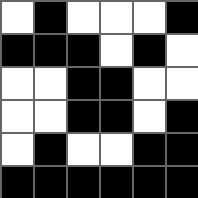[["white", "black", "white", "white", "white", "black"], ["black", "black", "black", "white", "black", "white"], ["white", "white", "black", "black", "white", "white"], ["white", "white", "black", "black", "white", "black"], ["white", "black", "white", "white", "black", "black"], ["black", "black", "black", "black", "black", "black"]]